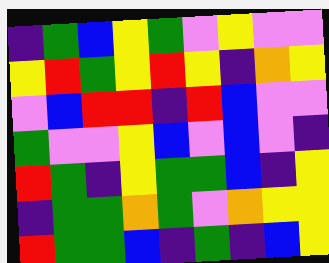[["indigo", "green", "blue", "yellow", "green", "violet", "yellow", "violet", "violet"], ["yellow", "red", "green", "yellow", "red", "yellow", "indigo", "orange", "yellow"], ["violet", "blue", "red", "red", "indigo", "red", "blue", "violet", "violet"], ["green", "violet", "violet", "yellow", "blue", "violet", "blue", "violet", "indigo"], ["red", "green", "indigo", "yellow", "green", "green", "blue", "indigo", "yellow"], ["indigo", "green", "green", "orange", "green", "violet", "orange", "yellow", "yellow"], ["red", "green", "green", "blue", "indigo", "green", "indigo", "blue", "yellow"]]